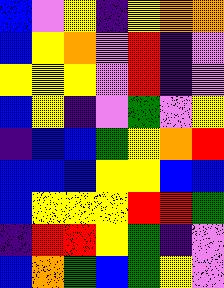[["blue", "violet", "yellow", "indigo", "yellow", "orange", "orange"], ["blue", "yellow", "orange", "violet", "red", "indigo", "violet"], ["yellow", "yellow", "yellow", "violet", "red", "indigo", "violet"], ["blue", "yellow", "indigo", "violet", "green", "violet", "yellow"], ["indigo", "blue", "blue", "green", "yellow", "orange", "red"], ["blue", "blue", "blue", "yellow", "yellow", "blue", "blue"], ["blue", "yellow", "yellow", "yellow", "red", "red", "green"], ["indigo", "red", "red", "yellow", "green", "indigo", "violet"], ["blue", "orange", "green", "blue", "green", "yellow", "violet"]]